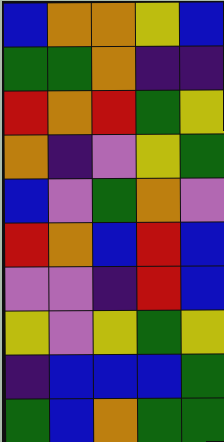[["blue", "orange", "orange", "yellow", "blue"], ["green", "green", "orange", "indigo", "indigo"], ["red", "orange", "red", "green", "yellow"], ["orange", "indigo", "violet", "yellow", "green"], ["blue", "violet", "green", "orange", "violet"], ["red", "orange", "blue", "red", "blue"], ["violet", "violet", "indigo", "red", "blue"], ["yellow", "violet", "yellow", "green", "yellow"], ["indigo", "blue", "blue", "blue", "green"], ["green", "blue", "orange", "green", "green"]]